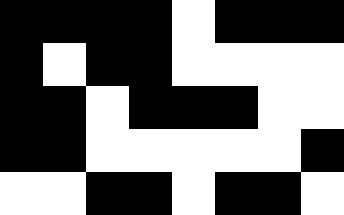[["black", "black", "black", "black", "white", "black", "black", "black"], ["black", "white", "black", "black", "white", "white", "white", "white"], ["black", "black", "white", "black", "black", "black", "white", "white"], ["black", "black", "white", "white", "white", "white", "white", "black"], ["white", "white", "black", "black", "white", "black", "black", "white"]]